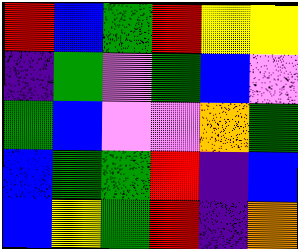[["red", "blue", "green", "red", "yellow", "yellow"], ["indigo", "green", "violet", "green", "blue", "violet"], ["green", "blue", "violet", "violet", "orange", "green"], ["blue", "green", "green", "red", "indigo", "blue"], ["blue", "yellow", "green", "red", "indigo", "orange"]]